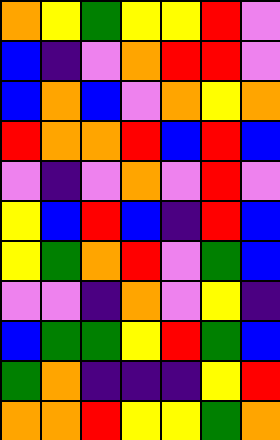[["orange", "yellow", "green", "yellow", "yellow", "red", "violet"], ["blue", "indigo", "violet", "orange", "red", "red", "violet"], ["blue", "orange", "blue", "violet", "orange", "yellow", "orange"], ["red", "orange", "orange", "red", "blue", "red", "blue"], ["violet", "indigo", "violet", "orange", "violet", "red", "violet"], ["yellow", "blue", "red", "blue", "indigo", "red", "blue"], ["yellow", "green", "orange", "red", "violet", "green", "blue"], ["violet", "violet", "indigo", "orange", "violet", "yellow", "indigo"], ["blue", "green", "green", "yellow", "red", "green", "blue"], ["green", "orange", "indigo", "indigo", "indigo", "yellow", "red"], ["orange", "orange", "red", "yellow", "yellow", "green", "orange"]]